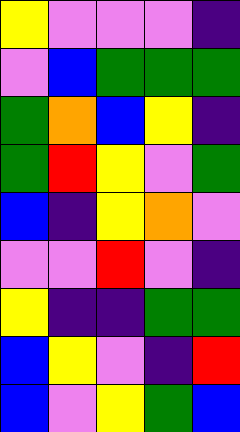[["yellow", "violet", "violet", "violet", "indigo"], ["violet", "blue", "green", "green", "green"], ["green", "orange", "blue", "yellow", "indigo"], ["green", "red", "yellow", "violet", "green"], ["blue", "indigo", "yellow", "orange", "violet"], ["violet", "violet", "red", "violet", "indigo"], ["yellow", "indigo", "indigo", "green", "green"], ["blue", "yellow", "violet", "indigo", "red"], ["blue", "violet", "yellow", "green", "blue"]]